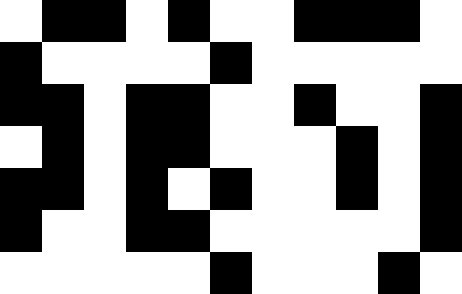[["white", "black", "black", "white", "black", "white", "white", "black", "black", "black", "white"], ["black", "white", "white", "white", "white", "black", "white", "white", "white", "white", "white"], ["black", "black", "white", "black", "black", "white", "white", "black", "white", "white", "black"], ["white", "black", "white", "black", "black", "white", "white", "white", "black", "white", "black"], ["black", "black", "white", "black", "white", "black", "white", "white", "black", "white", "black"], ["black", "white", "white", "black", "black", "white", "white", "white", "white", "white", "black"], ["white", "white", "white", "white", "white", "black", "white", "white", "white", "black", "white"]]